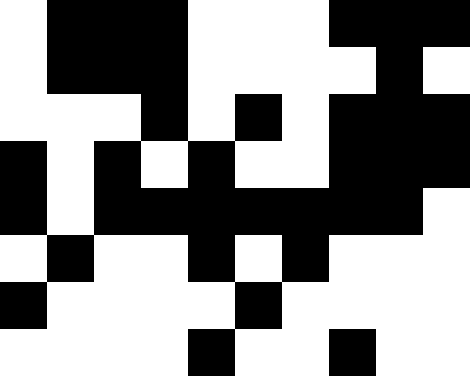[["white", "black", "black", "black", "white", "white", "white", "black", "black", "black"], ["white", "black", "black", "black", "white", "white", "white", "white", "black", "white"], ["white", "white", "white", "black", "white", "black", "white", "black", "black", "black"], ["black", "white", "black", "white", "black", "white", "white", "black", "black", "black"], ["black", "white", "black", "black", "black", "black", "black", "black", "black", "white"], ["white", "black", "white", "white", "black", "white", "black", "white", "white", "white"], ["black", "white", "white", "white", "white", "black", "white", "white", "white", "white"], ["white", "white", "white", "white", "black", "white", "white", "black", "white", "white"]]